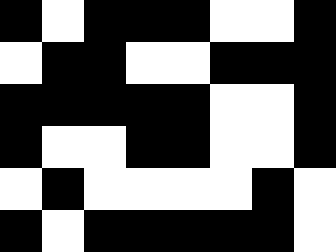[["black", "white", "black", "black", "black", "white", "white", "black"], ["white", "black", "black", "white", "white", "black", "black", "black"], ["black", "black", "black", "black", "black", "white", "white", "black"], ["black", "white", "white", "black", "black", "white", "white", "black"], ["white", "black", "white", "white", "white", "white", "black", "white"], ["black", "white", "black", "black", "black", "black", "black", "white"]]